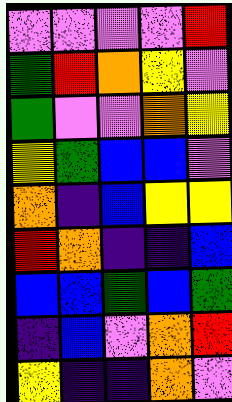[["violet", "violet", "violet", "violet", "red"], ["green", "red", "orange", "yellow", "violet"], ["green", "violet", "violet", "orange", "yellow"], ["yellow", "green", "blue", "blue", "violet"], ["orange", "indigo", "blue", "yellow", "yellow"], ["red", "orange", "indigo", "indigo", "blue"], ["blue", "blue", "green", "blue", "green"], ["indigo", "blue", "violet", "orange", "red"], ["yellow", "indigo", "indigo", "orange", "violet"]]